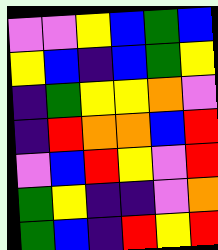[["violet", "violet", "yellow", "blue", "green", "blue"], ["yellow", "blue", "indigo", "blue", "green", "yellow"], ["indigo", "green", "yellow", "yellow", "orange", "violet"], ["indigo", "red", "orange", "orange", "blue", "red"], ["violet", "blue", "red", "yellow", "violet", "red"], ["green", "yellow", "indigo", "indigo", "violet", "orange"], ["green", "blue", "indigo", "red", "yellow", "red"]]